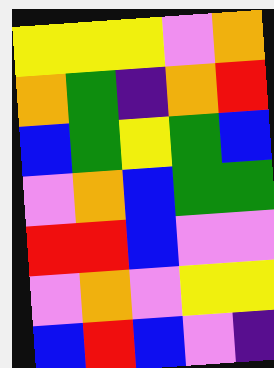[["yellow", "yellow", "yellow", "violet", "orange"], ["orange", "green", "indigo", "orange", "red"], ["blue", "green", "yellow", "green", "blue"], ["violet", "orange", "blue", "green", "green"], ["red", "red", "blue", "violet", "violet"], ["violet", "orange", "violet", "yellow", "yellow"], ["blue", "red", "blue", "violet", "indigo"]]